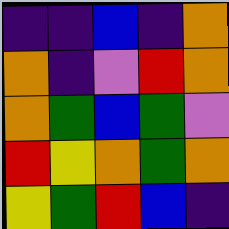[["indigo", "indigo", "blue", "indigo", "orange"], ["orange", "indigo", "violet", "red", "orange"], ["orange", "green", "blue", "green", "violet"], ["red", "yellow", "orange", "green", "orange"], ["yellow", "green", "red", "blue", "indigo"]]